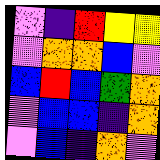[["violet", "indigo", "red", "yellow", "yellow"], ["violet", "orange", "orange", "blue", "violet"], ["blue", "red", "blue", "green", "orange"], ["violet", "blue", "blue", "indigo", "orange"], ["violet", "blue", "indigo", "orange", "violet"]]